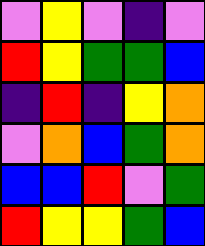[["violet", "yellow", "violet", "indigo", "violet"], ["red", "yellow", "green", "green", "blue"], ["indigo", "red", "indigo", "yellow", "orange"], ["violet", "orange", "blue", "green", "orange"], ["blue", "blue", "red", "violet", "green"], ["red", "yellow", "yellow", "green", "blue"]]